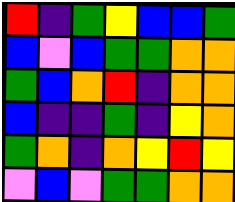[["red", "indigo", "green", "yellow", "blue", "blue", "green"], ["blue", "violet", "blue", "green", "green", "orange", "orange"], ["green", "blue", "orange", "red", "indigo", "orange", "orange"], ["blue", "indigo", "indigo", "green", "indigo", "yellow", "orange"], ["green", "orange", "indigo", "orange", "yellow", "red", "yellow"], ["violet", "blue", "violet", "green", "green", "orange", "orange"]]